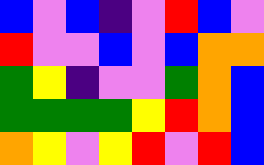[["blue", "violet", "blue", "indigo", "violet", "red", "blue", "violet"], ["red", "violet", "violet", "blue", "violet", "blue", "orange", "orange"], ["green", "yellow", "indigo", "violet", "violet", "green", "orange", "blue"], ["green", "green", "green", "green", "yellow", "red", "orange", "blue"], ["orange", "yellow", "violet", "yellow", "red", "violet", "red", "blue"]]